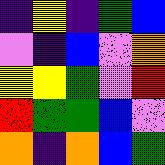[["indigo", "yellow", "indigo", "green", "blue"], ["violet", "indigo", "blue", "violet", "orange"], ["yellow", "yellow", "green", "violet", "red"], ["red", "green", "green", "blue", "violet"], ["orange", "indigo", "orange", "blue", "green"]]